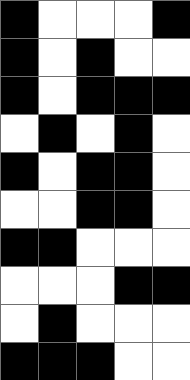[["black", "white", "white", "white", "black"], ["black", "white", "black", "white", "white"], ["black", "white", "black", "black", "black"], ["white", "black", "white", "black", "white"], ["black", "white", "black", "black", "white"], ["white", "white", "black", "black", "white"], ["black", "black", "white", "white", "white"], ["white", "white", "white", "black", "black"], ["white", "black", "white", "white", "white"], ["black", "black", "black", "white", "white"]]